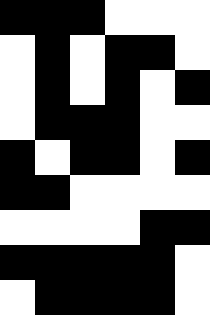[["black", "black", "black", "white", "white", "white"], ["white", "black", "white", "black", "black", "white"], ["white", "black", "white", "black", "white", "black"], ["white", "black", "black", "black", "white", "white"], ["black", "white", "black", "black", "white", "black"], ["black", "black", "white", "white", "white", "white"], ["white", "white", "white", "white", "black", "black"], ["black", "black", "black", "black", "black", "white"], ["white", "black", "black", "black", "black", "white"]]